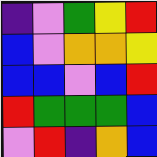[["indigo", "violet", "green", "yellow", "red"], ["blue", "violet", "orange", "orange", "yellow"], ["blue", "blue", "violet", "blue", "red"], ["red", "green", "green", "green", "blue"], ["violet", "red", "indigo", "orange", "blue"]]